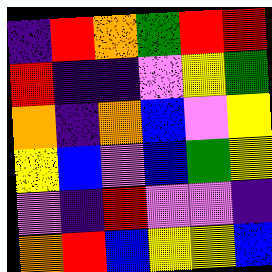[["indigo", "red", "orange", "green", "red", "red"], ["red", "indigo", "indigo", "violet", "yellow", "green"], ["orange", "indigo", "orange", "blue", "violet", "yellow"], ["yellow", "blue", "violet", "blue", "green", "yellow"], ["violet", "indigo", "red", "violet", "violet", "indigo"], ["orange", "red", "blue", "yellow", "yellow", "blue"]]